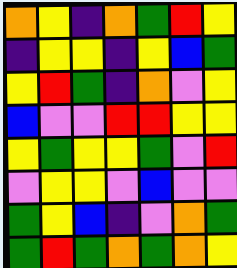[["orange", "yellow", "indigo", "orange", "green", "red", "yellow"], ["indigo", "yellow", "yellow", "indigo", "yellow", "blue", "green"], ["yellow", "red", "green", "indigo", "orange", "violet", "yellow"], ["blue", "violet", "violet", "red", "red", "yellow", "yellow"], ["yellow", "green", "yellow", "yellow", "green", "violet", "red"], ["violet", "yellow", "yellow", "violet", "blue", "violet", "violet"], ["green", "yellow", "blue", "indigo", "violet", "orange", "green"], ["green", "red", "green", "orange", "green", "orange", "yellow"]]